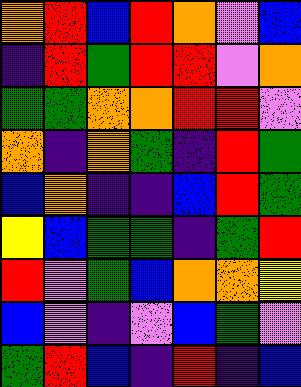[["orange", "red", "blue", "red", "orange", "violet", "blue"], ["indigo", "red", "green", "red", "red", "violet", "orange"], ["green", "green", "orange", "orange", "red", "red", "violet"], ["orange", "indigo", "orange", "green", "indigo", "red", "green"], ["blue", "orange", "indigo", "indigo", "blue", "red", "green"], ["yellow", "blue", "green", "green", "indigo", "green", "red"], ["red", "violet", "green", "blue", "orange", "orange", "yellow"], ["blue", "violet", "indigo", "violet", "blue", "green", "violet"], ["green", "red", "blue", "indigo", "red", "indigo", "blue"]]